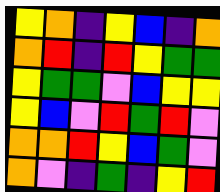[["yellow", "orange", "indigo", "yellow", "blue", "indigo", "orange"], ["orange", "red", "indigo", "red", "yellow", "green", "green"], ["yellow", "green", "green", "violet", "blue", "yellow", "yellow"], ["yellow", "blue", "violet", "red", "green", "red", "violet"], ["orange", "orange", "red", "yellow", "blue", "green", "violet"], ["orange", "violet", "indigo", "green", "indigo", "yellow", "red"]]